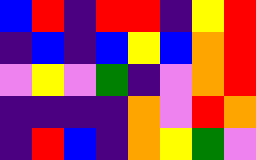[["blue", "red", "indigo", "red", "red", "indigo", "yellow", "red"], ["indigo", "blue", "indigo", "blue", "yellow", "blue", "orange", "red"], ["violet", "yellow", "violet", "green", "indigo", "violet", "orange", "red"], ["indigo", "indigo", "indigo", "indigo", "orange", "violet", "red", "orange"], ["indigo", "red", "blue", "indigo", "orange", "yellow", "green", "violet"]]